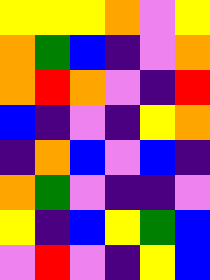[["yellow", "yellow", "yellow", "orange", "violet", "yellow"], ["orange", "green", "blue", "indigo", "violet", "orange"], ["orange", "red", "orange", "violet", "indigo", "red"], ["blue", "indigo", "violet", "indigo", "yellow", "orange"], ["indigo", "orange", "blue", "violet", "blue", "indigo"], ["orange", "green", "violet", "indigo", "indigo", "violet"], ["yellow", "indigo", "blue", "yellow", "green", "blue"], ["violet", "red", "violet", "indigo", "yellow", "blue"]]